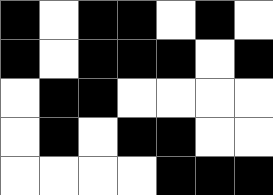[["black", "white", "black", "black", "white", "black", "white"], ["black", "white", "black", "black", "black", "white", "black"], ["white", "black", "black", "white", "white", "white", "white"], ["white", "black", "white", "black", "black", "white", "white"], ["white", "white", "white", "white", "black", "black", "black"]]